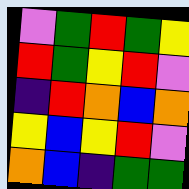[["violet", "green", "red", "green", "yellow"], ["red", "green", "yellow", "red", "violet"], ["indigo", "red", "orange", "blue", "orange"], ["yellow", "blue", "yellow", "red", "violet"], ["orange", "blue", "indigo", "green", "green"]]